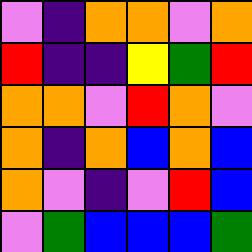[["violet", "indigo", "orange", "orange", "violet", "orange"], ["red", "indigo", "indigo", "yellow", "green", "red"], ["orange", "orange", "violet", "red", "orange", "violet"], ["orange", "indigo", "orange", "blue", "orange", "blue"], ["orange", "violet", "indigo", "violet", "red", "blue"], ["violet", "green", "blue", "blue", "blue", "green"]]